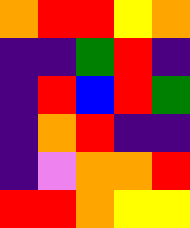[["orange", "red", "red", "yellow", "orange"], ["indigo", "indigo", "green", "red", "indigo"], ["indigo", "red", "blue", "red", "green"], ["indigo", "orange", "red", "indigo", "indigo"], ["indigo", "violet", "orange", "orange", "red"], ["red", "red", "orange", "yellow", "yellow"]]